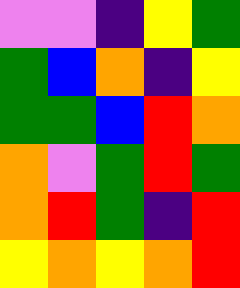[["violet", "violet", "indigo", "yellow", "green"], ["green", "blue", "orange", "indigo", "yellow"], ["green", "green", "blue", "red", "orange"], ["orange", "violet", "green", "red", "green"], ["orange", "red", "green", "indigo", "red"], ["yellow", "orange", "yellow", "orange", "red"]]